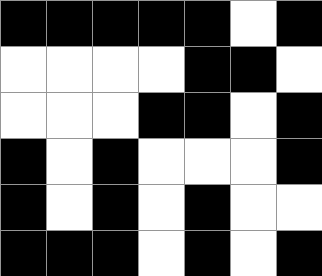[["black", "black", "black", "black", "black", "white", "black"], ["white", "white", "white", "white", "black", "black", "white"], ["white", "white", "white", "black", "black", "white", "black"], ["black", "white", "black", "white", "white", "white", "black"], ["black", "white", "black", "white", "black", "white", "white"], ["black", "black", "black", "white", "black", "white", "black"]]